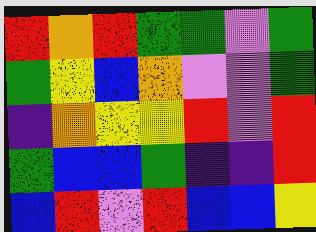[["red", "orange", "red", "green", "green", "violet", "green"], ["green", "yellow", "blue", "orange", "violet", "violet", "green"], ["indigo", "orange", "yellow", "yellow", "red", "violet", "red"], ["green", "blue", "blue", "green", "indigo", "indigo", "red"], ["blue", "red", "violet", "red", "blue", "blue", "yellow"]]